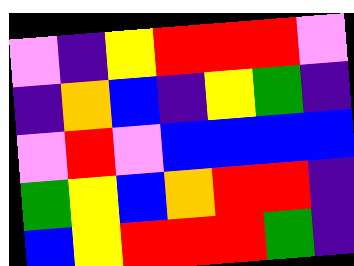[["violet", "indigo", "yellow", "red", "red", "red", "violet"], ["indigo", "orange", "blue", "indigo", "yellow", "green", "indigo"], ["violet", "red", "violet", "blue", "blue", "blue", "blue"], ["green", "yellow", "blue", "orange", "red", "red", "indigo"], ["blue", "yellow", "red", "red", "red", "green", "indigo"]]